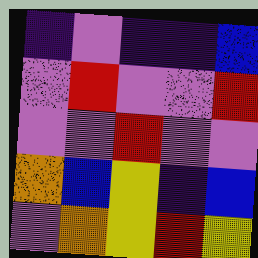[["indigo", "violet", "indigo", "indigo", "blue"], ["violet", "red", "violet", "violet", "red"], ["violet", "violet", "red", "violet", "violet"], ["orange", "blue", "yellow", "indigo", "blue"], ["violet", "orange", "yellow", "red", "yellow"]]